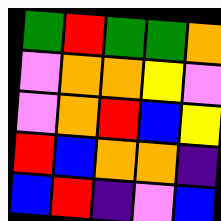[["green", "red", "green", "green", "orange"], ["violet", "orange", "orange", "yellow", "violet"], ["violet", "orange", "red", "blue", "yellow"], ["red", "blue", "orange", "orange", "indigo"], ["blue", "red", "indigo", "violet", "blue"]]